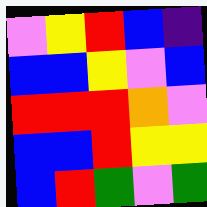[["violet", "yellow", "red", "blue", "indigo"], ["blue", "blue", "yellow", "violet", "blue"], ["red", "red", "red", "orange", "violet"], ["blue", "blue", "red", "yellow", "yellow"], ["blue", "red", "green", "violet", "green"]]